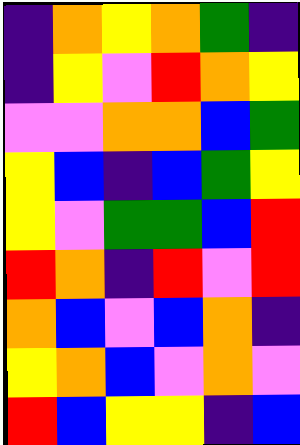[["indigo", "orange", "yellow", "orange", "green", "indigo"], ["indigo", "yellow", "violet", "red", "orange", "yellow"], ["violet", "violet", "orange", "orange", "blue", "green"], ["yellow", "blue", "indigo", "blue", "green", "yellow"], ["yellow", "violet", "green", "green", "blue", "red"], ["red", "orange", "indigo", "red", "violet", "red"], ["orange", "blue", "violet", "blue", "orange", "indigo"], ["yellow", "orange", "blue", "violet", "orange", "violet"], ["red", "blue", "yellow", "yellow", "indigo", "blue"]]